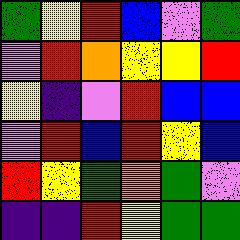[["green", "yellow", "red", "blue", "violet", "green"], ["violet", "red", "orange", "yellow", "yellow", "red"], ["yellow", "indigo", "violet", "red", "blue", "blue"], ["violet", "red", "blue", "red", "yellow", "blue"], ["red", "yellow", "green", "orange", "green", "violet"], ["indigo", "indigo", "red", "yellow", "green", "green"]]